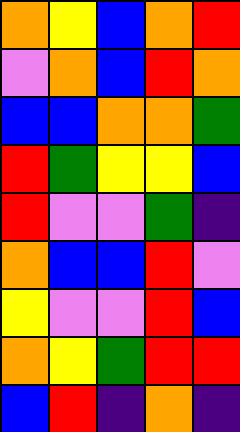[["orange", "yellow", "blue", "orange", "red"], ["violet", "orange", "blue", "red", "orange"], ["blue", "blue", "orange", "orange", "green"], ["red", "green", "yellow", "yellow", "blue"], ["red", "violet", "violet", "green", "indigo"], ["orange", "blue", "blue", "red", "violet"], ["yellow", "violet", "violet", "red", "blue"], ["orange", "yellow", "green", "red", "red"], ["blue", "red", "indigo", "orange", "indigo"]]